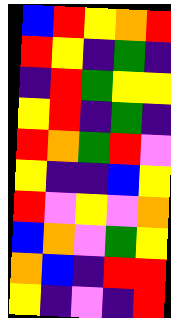[["blue", "red", "yellow", "orange", "red"], ["red", "yellow", "indigo", "green", "indigo"], ["indigo", "red", "green", "yellow", "yellow"], ["yellow", "red", "indigo", "green", "indigo"], ["red", "orange", "green", "red", "violet"], ["yellow", "indigo", "indigo", "blue", "yellow"], ["red", "violet", "yellow", "violet", "orange"], ["blue", "orange", "violet", "green", "yellow"], ["orange", "blue", "indigo", "red", "red"], ["yellow", "indigo", "violet", "indigo", "red"]]